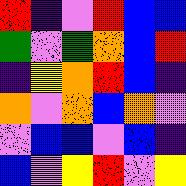[["red", "indigo", "violet", "red", "blue", "blue"], ["green", "violet", "green", "orange", "blue", "red"], ["indigo", "yellow", "orange", "red", "blue", "indigo"], ["orange", "violet", "orange", "blue", "orange", "violet"], ["violet", "blue", "blue", "violet", "blue", "indigo"], ["blue", "violet", "yellow", "red", "violet", "yellow"]]